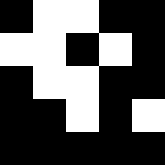[["black", "white", "white", "black", "black"], ["white", "white", "black", "white", "black"], ["black", "white", "white", "black", "black"], ["black", "black", "white", "black", "white"], ["black", "black", "black", "black", "black"]]